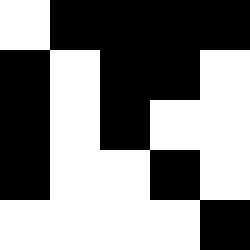[["white", "black", "black", "black", "black"], ["black", "white", "black", "black", "white"], ["black", "white", "black", "white", "white"], ["black", "white", "white", "black", "white"], ["white", "white", "white", "white", "black"]]